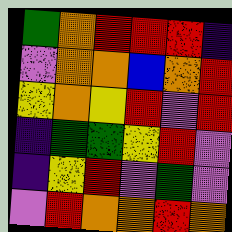[["green", "orange", "red", "red", "red", "indigo"], ["violet", "orange", "orange", "blue", "orange", "red"], ["yellow", "orange", "yellow", "red", "violet", "red"], ["indigo", "green", "green", "yellow", "red", "violet"], ["indigo", "yellow", "red", "violet", "green", "violet"], ["violet", "red", "orange", "orange", "red", "orange"]]